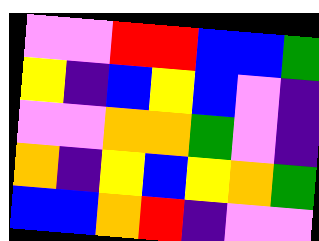[["violet", "violet", "red", "red", "blue", "blue", "green"], ["yellow", "indigo", "blue", "yellow", "blue", "violet", "indigo"], ["violet", "violet", "orange", "orange", "green", "violet", "indigo"], ["orange", "indigo", "yellow", "blue", "yellow", "orange", "green"], ["blue", "blue", "orange", "red", "indigo", "violet", "violet"]]